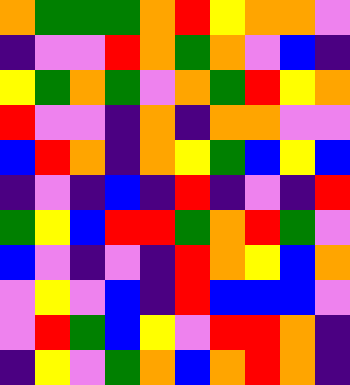[["orange", "green", "green", "green", "orange", "red", "yellow", "orange", "orange", "violet"], ["indigo", "violet", "violet", "red", "orange", "green", "orange", "violet", "blue", "indigo"], ["yellow", "green", "orange", "green", "violet", "orange", "green", "red", "yellow", "orange"], ["red", "violet", "violet", "indigo", "orange", "indigo", "orange", "orange", "violet", "violet"], ["blue", "red", "orange", "indigo", "orange", "yellow", "green", "blue", "yellow", "blue"], ["indigo", "violet", "indigo", "blue", "indigo", "red", "indigo", "violet", "indigo", "red"], ["green", "yellow", "blue", "red", "red", "green", "orange", "red", "green", "violet"], ["blue", "violet", "indigo", "violet", "indigo", "red", "orange", "yellow", "blue", "orange"], ["violet", "yellow", "violet", "blue", "indigo", "red", "blue", "blue", "blue", "violet"], ["violet", "red", "green", "blue", "yellow", "violet", "red", "red", "orange", "indigo"], ["indigo", "yellow", "violet", "green", "orange", "blue", "orange", "red", "orange", "indigo"]]